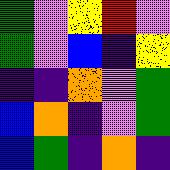[["green", "violet", "yellow", "red", "violet"], ["green", "violet", "blue", "indigo", "yellow"], ["indigo", "indigo", "orange", "violet", "green"], ["blue", "orange", "indigo", "violet", "green"], ["blue", "green", "indigo", "orange", "indigo"]]